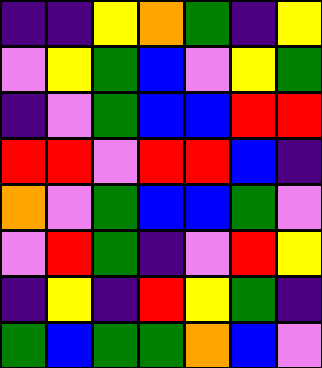[["indigo", "indigo", "yellow", "orange", "green", "indigo", "yellow"], ["violet", "yellow", "green", "blue", "violet", "yellow", "green"], ["indigo", "violet", "green", "blue", "blue", "red", "red"], ["red", "red", "violet", "red", "red", "blue", "indigo"], ["orange", "violet", "green", "blue", "blue", "green", "violet"], ["violet", "red", "green", "indigo", "violet", "red", "yellow"], ["indigo", "yellow", "indigo", "red", "yellow", "green", "indigo"], ["green", "blue", "green", "green", "orange", "blue", "violet"]]